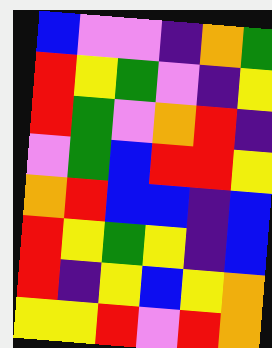[["blue", "violet", "violet", "indigo", "orange", "green"], ["red", "yellow", "green", "violet", "indigo", "yellow"], ["red", "green", "violet", "orange", "red", "indigo"], ["violet", "green", "blue", "red", "red", "yellow"], ["orange", "red", "blue", "blue", "indigo", "blue"], ["red", "yellow", "green", "yellow", "indigo", "blue"], ["red", "indigo", "yellow", "blue", "yellow", "orange"], ["yellow", "yellow", "red", "violet", "red", "orange"]]